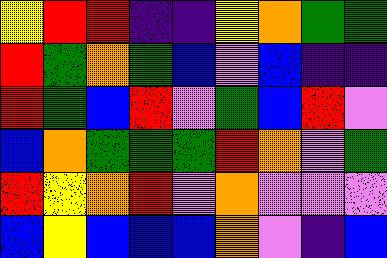[["yellow", "red", "red", "indigo", "indigo", "yellow", "orange", "green", "green"], ["red", "green", "orange", "green", "blue", "violet", "blue", "indigo", "indigo"], ["red", "green", "blue", "red", "violet", "green", "blue", "red", "violet"], ["blue", "orange", "green", "green", "green", "red", "orange", "violet", "green"], ["red", "yellow", "orange", "red", "violet", "orange", "violet", "violet", "violet"], ["blue", "yellow", "blue", "blue", "blue", "orange", "violet", "indigo", "blue"]]